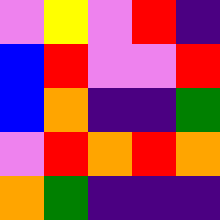[["violet", "yellow", "violet", "red", "indigo"], ["blue", "red", "violet", "violet", "red"], ["blue", "orange", "indigo", "indigo", "green"], ["violet", "red", "orange", "red", "orange"], ["orange", "green", "indigo", "indigo", "indigo"]]